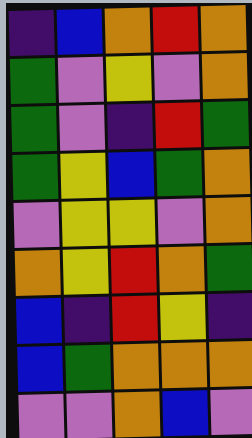[["indigo", "blue", "orange", "red", "orange"], ["green", "violet", "yellow", "violet", "orange"], ["green", "violet", "indigo", "red", "green"], ["green", "yellow", "blue", "green", "orange"], ["violet", "yellow", "yellow", "violet", "orange"], ["orange", "yellow", "red", "orange", "green"], ["blue", "indigo", "red", "yellow", "indigo"], ["blue", "green", "orange", "orange", "orange"], ["violet", "violet", "orange", "blue", "violet"]]